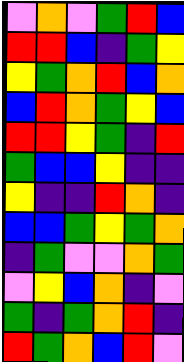[["violet", "orange", "violet", "green", "red", "blue"], ["red", "red", "blue", "indigo", "green", "yellow"], ["yellow", "green", "orange", "red", "blue", "orange"], ["blue", "red", "orange", "green", "yellow", "blue"], ["red", "red", "yellow", "green", "indigo", "red"], ["green", "blue", "blue", "yellow", "indigo", "indigo"], ["yellow", "indigo", "indigo", "red", "orange", "indigo"], ["blue", "blue", "green", "yellow", "green", "orange"], ["indigo", "green", "violet", "violet", "orange", "green"], ["violet", "yellow", "blue", "orange", "indigo", "violet"], ["green", "indigo", "green", "orange", "red", "indigo"], ["red", "green", "orange", "blue", "red", "violet"]]